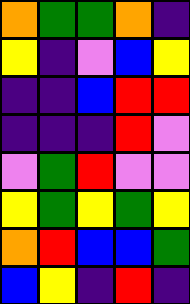[["orange", "green", "green", "orange", "indigo"], ["yellow", "indigo", "violet", "blue", "yellow"], ["indigo", "indigo", "blue", "red", "red"], ["indigo", "indigo", "indigo", "red", "violet"], ["violet", "green", "red", "violet", "violet"], ["yellow", "green", "yellow", "green", "yellow"], ["orange", "red", "blue", "blue", "green"], ["blue", "yellow", "indigo", "red", "indigo"]]